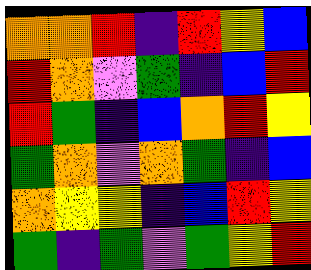[["orange", "orange", "red", "indigo", "red", "yellow", "blue"], ["red", "orange", "violet", "green", "indigo", "blue", "red"], ["red", "green", "indigo", "blue", "orange", "red", "yellow"], ["green", "orange", "violet", "orange", "green", "indigo", "blue"], ["orange", "yellow", "yellow", "indigo", "blue", "red", "yellow"], ["green", "indigo", "green", "violet", "green", "yellow", "red"]]